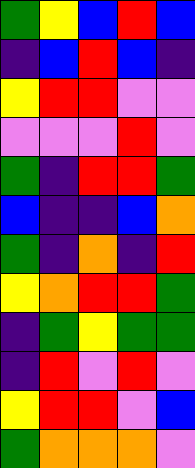[["green", "yellow", "blue", "red", "blue"], ["indigo", "blue", "red", "blue", "indigo"], ["yellow", "red", "red", "violet", "violet"], ["violet", "violet", "violet", "red", "violet"], ["green", "indigo", "red", "red", "green"], ["blue", "indigo", "indigo", "blue", "orange"], ["green", "indigo", "orange", "indigo", "red"], ["yellow", "orange", "red", "red", "green"], ["indigo", "green", "yellow", "green", "green"], ["indigo", "red", "violet", "red", "violet"], ["yellow", "red", "red", "violet", "blue"], ["green", "orange", "orange", "orange", "violet"]]